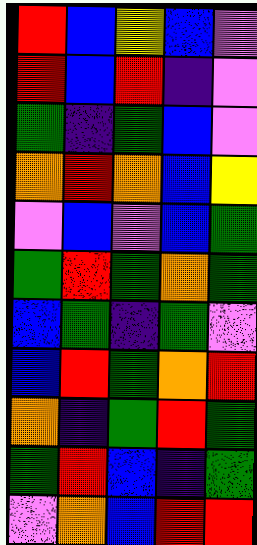[["red", "blue", "yellow", "blue", "violet"], ["red", "blue", "red", "indigo", "violet"], ["green", "indigo", "green", "blue", "violet"], ["orange", "red", "orange", "blue", "yellow"], ["violet", "blue", "violet", "blue", "green"], ["green", "red", "green", "orange", "green"], ["blue", "green", "indigo", "green", "violet"], ["blue", "red", "green", "orange", "red"], ["orange", "indigo", "green", "red", "green"], ["green", "red", "blue", "indigo", "green"], ["violet", "orange", "blue", "red", "red"]]